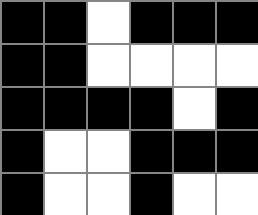[["black", "black", "white", "black", "black", "black"], ["black", "black", "white", "white", "white", "white"], ["black", "black", "black", "black", "white", "black"], ["black", "white", "white", "black", "black", "black"], ["black", "white", "white", "black", "white", "white"]]